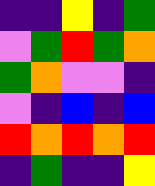[["indigo", "indigo", "yellow", "indigo", "green"], ["violet", "green", "red", "green", "orange"], ["green", "orange", "violet", "violet", "indigo"], ["violet", "indigo", "blue", "indigo", "blue"], ["red", "orange", "red", "orange", "red"], ["indigo", "green", "indigo", "indigo", "yellow"]]